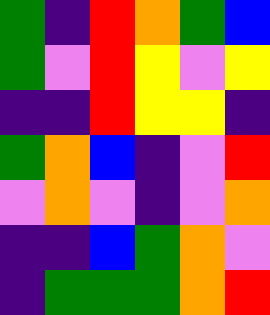[["green", "indigo", "red", "orange", "green", "blue"], ["green", "violet", "red", "yellow", "violet", "yellow"], ["indigo", "indigo", "red", "yellow", "yellow", "indigo"], ["green", "orange", "blue", "indigo", "violet", "red"], ["violet", "orange", "violet", "indigo", "violet", "orange"], ["indigo", "indigo", "blue", "green", "orange", "violet"], ["indigo", "green", "green", "green", "orange", "red"]]